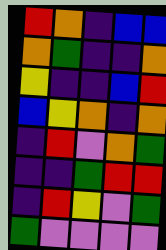[["red", "orange", "indigo", "blue", "blue"], ["orange", "green", "indigo", "indigo", "orange"], ["yellow", "indigo", "indigo", "blue", "red"], ["blue", "yellow", "orange", "indigo", "orange"], ["indigo", "red", "violet", "orange", "green"], ["indigo", "indigo", "green", "red", "red"], ["indigo", "red", "yellow", "violet", "green"], ["green", "violet", "violet", "violet", "violet"]]